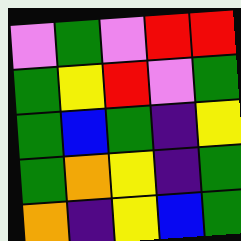[["violet", "green", "violet", "red", "red"], ["green", "yellow", "red", "violet", "green"], ["green", "blue", "green", "indigo", "yellow"], ["green", "orange", "yellow", "indigo", "green"], ["orange", "indigo", "yellow", "blue", "green"]]